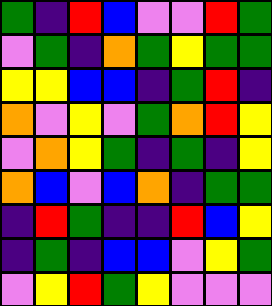[["green", "indigo", "red", "blue", "violet", "violet", "red", "green"], ["violet", "green", "indigo", "orange", "green", "yellow", "green", "green"], ["yellow", "yellow", "blue", "blue", "indigo", "green", "red", "indigo"], ["orange", "violet", "yellow", "violet", "green", "orange", "red", "yellow"], ["violet", "orange", "yellow", "green", "indigo", "green", "indigo", "yellow"], ["orange", "blue", "violet", "blue", "orange", "indigo", "green", "green"], ["indigo", "red", "green", "indigo", "indigo", "red", "blue", "yellow"], ["indigo", "green", "indigo", "blue", "blue", "violet", "yellow", "green"], ["violet", "yellow", "red", "green", "yellow", "violet", "violet", "violet"]]